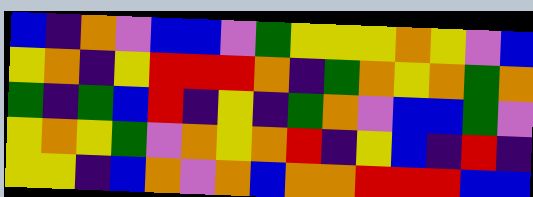[["blue", "indigo", "orange", "violet", "blue", "blue", "violet", "green", "yellow", "yellow", "yellow", "orange", "yellow", "violet", "blue"], ["yellow", "orange", "indigo", "yellow", "red", "red", "red", "orange", "indigo", "green", "orange", "yellow", "orange", "green", "orange"], ["green", "indigo", "green", "blue", "red", "indigo", "yellow", "indigo", "green", "orange", "violet", "blue", "blue", "green", "violet"], ["yellow", "orange", "yellow", "green", "violet", "orange", "yellow", "orange", "red", "indigo", "yellow", "blue", "indigo", "red", "indigo"], ["yellow", "yellow", "indigo", "blue", "orange", "violet", "orange", "blue", "orange", "orange", "red", "red", "red", "blue", "blue"]]